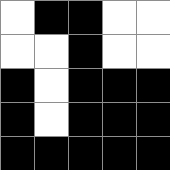[["white", "black", "black", "white", "white"], ["white", "white", "black", "white", "white"], ["black", "white", "black", "black", "black"], ["black", "white", "black", "black", "black"], ["black", "black", "black", "black", "black"]]